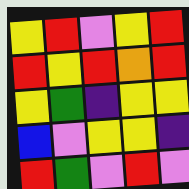[["yellow", "red", "violet", "yellow", "red"], ["red", "yellow", "red", "orange", "red"], ["yellow", "green", "indigo", "yellow", "yellow"], ["blue", "violet", "yellow", "yellow", "indigo"], ["red", "green", "violet", "red", "violet"]]